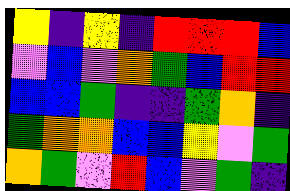[["yellow", "indigo", "yellow", "indigo", "red", "red", "red", "blue"], ["violet", "blue", "violet", "orange", "green", "blue", "red", "red"], ["blue", "blue", "green", "indigo", "indigo", "green", "orange", "indigo"], ["green", "orange", "orange", "blue", "blue", "yellow", "violet", "green"], ["orange", "green", "violet", "red", "blue", "violet", "green", "indigo"]]